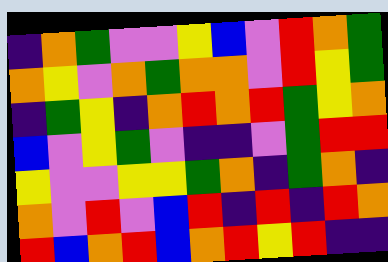[["indigo", "orange", "green", "violet", "violet", "yellow", "blue", "violet", "red", "orange", "green"], ["orange", "yellow", "violet", "orange", "green", "orange", "orange", "violet", "red", "yellow", "green"], ["indigo", "green", "yellow", "indigo", "orange", "red", "orange", "red", "green", "yellow", "orange"], ["blue", "violet", "yellow", "green", "violet", "indigo", "indigo", "violet", "green", "red", "red"], ["yellow", "violet", "violet", "yellow", "yellow", "green", "orange", "indigo", "green", "orange", "indigo"], ["orange", "violet", "red", "violet", "blue", "red", "indigo", "red", "indigo", "red", "orange"], ["red", "blue", "orange", "red", "blue", "orange", "red", "yellow", "red", "indigo", "indigo"]]